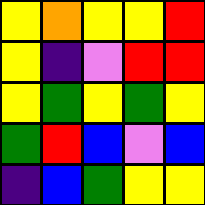[["yellow", "orange", "yellow", "yellow", "red"], ["yellow", "indigo", "violet", "red", "red"], ["yellow", "green", "yellow", "green", "yellow"], ["green", "red", "blue", "violet", "blue"], ["indigo", "blue", "green", "yellow", "yellow"]]